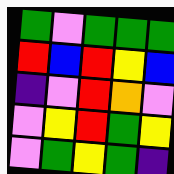[["green", "violet", "green", "green", "green"], ["red", "blue", "red", "yellow", "blue"], ["indigo", "violet", "red", "orange", "violet"], ["violet", "yellow", "red", "green", "yellow"], ["violet", "green", "yellow", "green", "indigo"]]